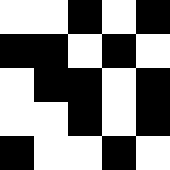[["white", "white", "black", "white", "black"], ["black", "black", "white", "black", "white"], ["white", "black", "black", "white", "black"], ["white", "white", "black", "white", "black"], ["black", "white", "white", "black", "white"]]